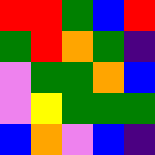[["red", "red", "green", "blue", "red"], ["green", "red", "orange", "green", "indigo"], ["violet", "green", "green", "orange", "blue"], ["violet", "yellow", "green", "green", "green"], ["blue", "orange", "violet", "blue", "indigo"]]